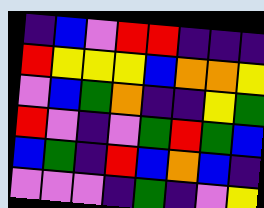[["indigo", "blue", "violet", "red", "red", "indigo", "indigo", "indigo"], ["red", "yellow", "yellow", "yellow", "blue", "orange", "orange", "yellow"], ["violet", "blue", "green", "orange", "indigo", "indigo", "yellow", "green"], ["red", "violet", "indigo", "violet", "green", "red", "green", "blue"], ["blue", "green", "indigo", "red", "blue", "orange", "blue", "indigo"], ["violet", "violet", "violet", "indigo", "green", "indigo", "violet", "yellow"]]